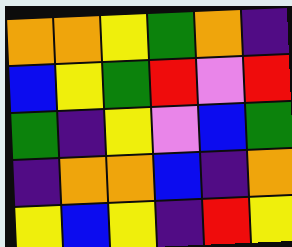[["orange", "orange", "yellow", "green", "orange", "indigo"], ["blue", "yellow", "green", "red", "violet", "red"], ["green", "indigo", "yellow", "violet", "blue", "green"], ["indigo", "orange", "orange", "blue", "indigo", "orange"], ["yellow", "blue", "yellow", "indigo", "red", "yellow"]]